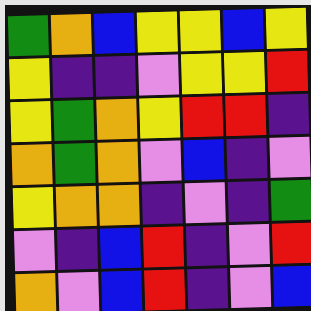[["green", "orange", "blue", "yellow", "yellow", "blue", "yellow"], ["yellow", "indigo", "indigo", "violet", "yellow", "yellow", "red"], ["yellow", "green", "orange", "yellow", "red", "red", "indigo"], ["orange", "green", "orange", "violet", "blue", "indigo", "violet"], ["yellow", "orange", "orange", "indigo", "violet", "indigo", "green"], ["violet", "indigo", "blue", "red", "indigo", "violet", "red"], ["orange", "violet", "blue", "red", "indigo", "violet", "blue"]]